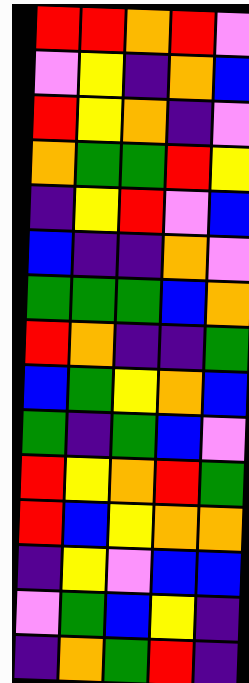[["red", "red", "orange", "red", "violet"], ["violet", "yellow", "indigo", "orange", "blue"], ["red", "yellow", "orange", "indigo", "violet"], ["orange", "green", "green", "red", "yellow"], ["indigo", "yellow", "red", "violet", "blue"], ["blue", "indigo", "indigo", "orange", "violet"], ["green", "green", "green", "blue", "orange"], ["red", "orange", "indigo", "indigo", "green"], ["blue", "green", "yellow", "orange", "blue"], ["green", "indigo", "green", "blue", "violet"], ["red", "yellow", "orange", "red", "green"], ["red", "blue", "yellow", "orange", "orange"], ["indigo", "yellow", "violet", "blue", "blue"], ["violet", "green", "blue", "yellow", "indigo"], ["indigo", "orange", "green", "red", "indigo"]]